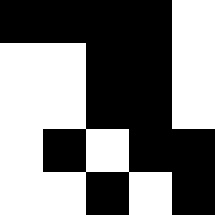[["black", "black", "black", "black", "white"], ["white", "white", "black", "black", "white"], ["white", "white", "black", "black", "white"], ["white", "black", "white", "black", "black"], ["white", "white", "black", "white", "black"]]